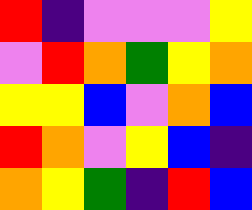[["red", "indigo", "violet", "violet", "violet", "yellow"], ["violet", "red", "orange", "green", "yellow", "orange"], ["yellow", "yellow", "blue", "violet", "orange", "blue"], ["red", "orange", "violet", "yellow", "blue", "indigo"], ["orange", "yellow", "green", "indigo", "red", "blue"]]